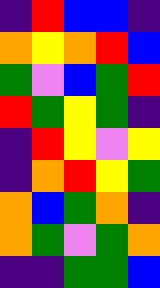[["indigo", "red", "blue", "blue", "indigo"], ["orange", "yellow", "orange", "red", "blue"], ["green", "violet", "blue", "green", "red"], ["red", "green", "yellow", "green", "indigo"], ["indigo", "red", "yellow", "violet", "yellow"], ["indigo", "orange", "red", "yellow", "green"], ["orange", "blue", "green", "orange", "indigo"], ["orange", "green", "violet", "green", "orange"], ["indigo", "indigo", "green", "green", "blue"]]